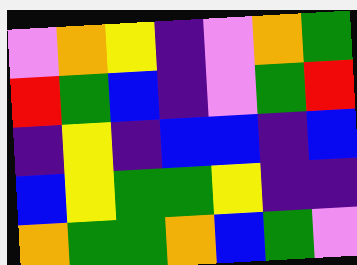[["violet", "orange", "yellow", "indigo", "violet", "orange", "green"], ["red", "green", "blue", "indigo", "violet", "green", "red"], ["indigo", "yellow", "indigo", "blue", "blue", "indigo", "blue"], ["blue", "yellow", "green", "green", "yellow", "indigo", "indigo"], ["orange", "green", "green", "orange", "blue", "green", "violet"]]